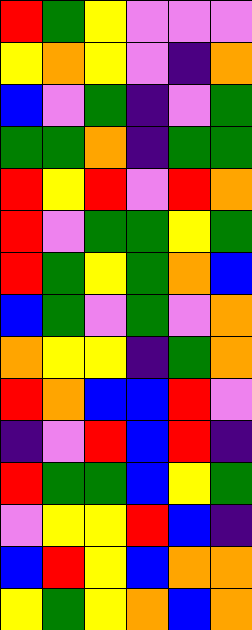[["red", "green", "yellow", "violet", "violet", "violet"], ["yellow", "orange", "yellow", "violet", "indigo", "orange"], ["blue", "violet", "green", "indigo", "violet", "green"], ["green", "green", "orange", "indigo", "green", "green"], ["red", "yellow", "red", "violet", "red", "orange"], ["red", "violet", "green", "green", "yellow", "green"], ["red", "green", "yellow", "green", "orange", "blue"], ["blue", "green", "violet", "green", "violet", "orange"], ["orange", "yellow", "yellow", "indigo", "green", "orange"], ["red", "orange", "blue", "blue", "red", "violet"], ["indigo", "violet", "red", "blue", "red", "indigo"], ["red", "green", "green", "blue", "yellow", "green"], ["violet", "yellow", "yellow", "red", "blue", "indigo"], ["blue", "red", "yellow", "blue", "orange", "orange"], ["yellow", "green", "yellow", "orange", "blue", "orange"]]